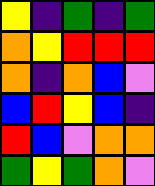[["yellow", "indigo", "green", "indigo", "green"], ["orange", "yellow", "red", "red", "red"], ["orange", "indigo", "orange", "blue", "violet"], ["blue", "red", "yellow", "blue", "indigo"], ["red", "blue", "violet", "orange", "orange"], ["green", "yellow", "green", "orange", "violet"]]